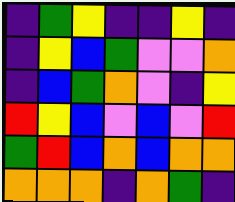[["indigo", "green", "yellow", "indigo", "indigo", "yellow", "indigo"], ["indigo", "yellow", "blue", "green", "violet", "violet", "orange"], ["indigo", "blue", "green", "orange", "violet", "indigo", "yellow"], ["red", "yellow", "blue", "violet", "blue", "violet", "red"], ["green", "red", "blue", "orange", "blue", "orange", "orange"], ["orange", "orange", "orange", "indigo", "orange", "green", "indigo"]]